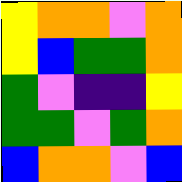[["yellow", "orange", "orange", "violet", "orange"], ["yellow", "blue", "green", "green", "orange"], ["green", "violet", "indigo", "indigo", "yellow"], ["green", "green", "violet", "green", "orange"], ["blue", "orange", "orange", "violet", "blue"]]